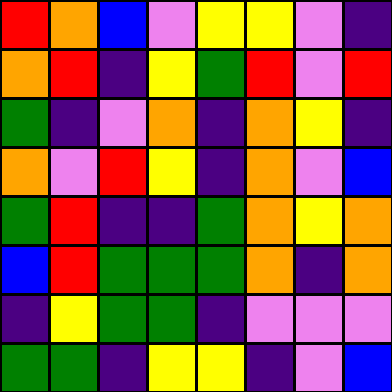[["red", "orange", "blue", "violet", "yellow", "yellow", "violet", "indigo"], ["orange", "red", "indigo", "yellow", "green", "red", "violet", "red"], ["green", "indigo", "violet", "orange", "indigo", "orange", "yellow", "indigo"], ["orange", "violet", "red", "yellow", "indigo", "orange", "violet", "blue"], ["green", "red", "indigo", "indigo", "green", "orange", "yellow", "orange"], ["blue", "red", "green", "green", "green", "orange", "indigo", "orange"], ["indigo", "yellow", "green", "green", "indigo", "violet", "violet", "violet"], ["green", "green", "indigo", "yellow", "yellow", "indigo", "violet", "blue"]]